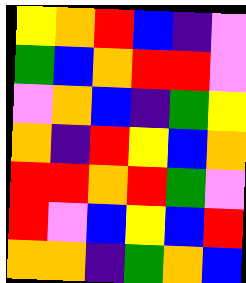[["yellow", "orange", "red", "blue", "indigo", "violet"], ["green", "blue", "orange", "red", "red", "violet"], ["violet", "orange", "blue", "indigo", "green", "yellow"], ["orange", "indigo", "red", "yellow", "blue", "orange"], ["red", "red", "orange", "red", "green", "violet"], ["red", "violet", "blue", "yellow", "blue", "red"], ["orange", "orange", "indigo", "green", "orange", "blue"]]